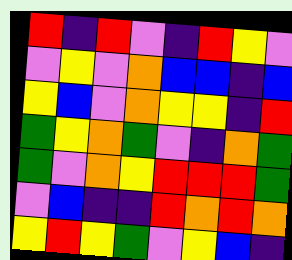[["red", "indigo", "red", "violet", "indigo", "red", "yellow", "violet"], ["violet", "yellow", "violet", "orange", "blue", "blue", "indigo", "blue"], ["yellow", "blue", "violet", "orange", "yellow", "yellow", "indigo", "red"], ["green", "yellow", "orange", "green", "violet", "indigo", "orange", "green"], ["green", "violet", "orange", "yellow", "red", "red", "red", "green"], ["violet", "blue", "indigo", "indigo", "red", "orange", "red", "orange"], ["yellow", "red", "yellow", "green", "violet", "yellow", "blue", "indigo"]]